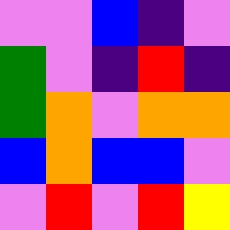[["violet", "violet", "blue", "indigo", "violet"], ["green", "violet", "indigo", "red", "indigo"], ["green", "orange", "violet", "orange", "orange"], ["blue", "orange", "blue", "blue", "violet"], ["violet", "red", "violet", "red", "yellow"]]